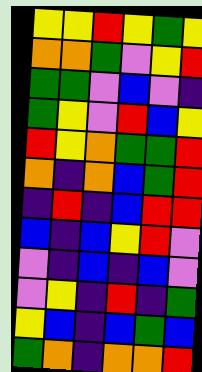[["yellow", "yellow", "red", "yellow", "green", "yellow"], ["orange", "orange", "green", "violet", "yellow", "red"], ["green", "green", "violet", "blue", "violet", "indigo"], ["green", "yellow", "violet", "red", "blue", "yellow"], ["red", "yellow", "orange", "green", "green", "red"], ["orange", "indigo", "orange", "blue", "green", "red"], ["indigo", "red", "indigo", "blue", "red", "red"], ["blue", "indigo", "blue", "yellow", "red", "violet"], ["violet", "indigo", "blue", "indigo", "blue", "violet"], ["violet", "yellow", "indigo", "red", "indigo", "green"], ["yellow", "blue", "indigo", "blue", "green", "blue"], ["green", "orange", "indigo", "orange", "orange", "red"]]